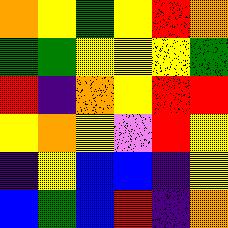[["orange", "yellow", "green", "yellow", "red", "orange"], ["green", "green", "yellow", "yellow", "yellow", "green"], ["red", "indigo", "orange", "yellow", "red", "red"], ["yellow", "orange", "yellow", "violet", "red", "yellow"], ["indigo", "yellow", "blue", "blue", "indigo", "yellow"], ["blue", "green", "blue", "red", "indigo", "orange"]]